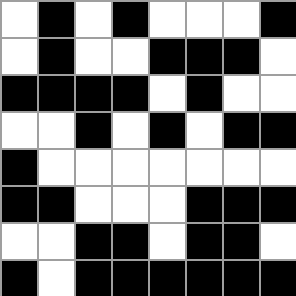[["white", "black", "white", "black", "white", "white", "white", "black"], ["white", "black", "white", "white", "black", "black", "black", "white"], ["black", "black", "black", "black", "white", "black", "white", "white"], ["white", "white", "black", "white", "black", "white", "black", "black"], ["black", "white", "white", "white", "white", "white", "white", "white"], ["black", "black", "white", "white", "white", "black", "black", "black"], ["white", "white", "black", "black", "white", "black", "black", "white"], ["black", "white", "black", "black", "black", "black", "black", "black"]]